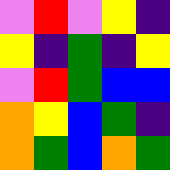[["violet", "red", "violet", "yellow", "indigo"], ["yellow", "indigo", "green", "indigo", "yellow"], ["violet", "red", "green", "blue", "blue"], ["orange", "yellow", "blue", "green", "indigo"], ["orange", "green", "blue", "orange", "green"]]